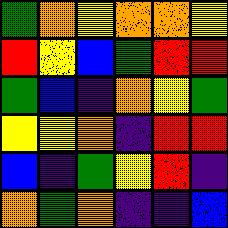[["green", "orange", "yellow", "orange", "orange", "yellow"], ["red", "yellow", "blue", "green", "red", "red"], ["green", "blue", "indigo", "orange", "yellow", "green"], ["yellow", "yellow", "orange", "indigo", "red", "red"], ["blue", "indigo", "green", "yellow", "red", "indigo"], ["orange", "green", "orange", "indigo", "indigo", "blue"]]